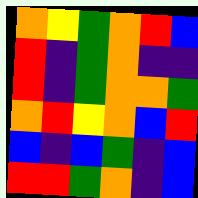[["orange", "yellow", "green", "orange", "red", "blue"], ["red", "indigo", "green", "orange", "indigo", "indigo"], ["red", "indigo", "green", "orange", "orange", "green"], ["orange", "red", "yellow", "orange", "blue", "red"], ["blue", "indigo", "blue", "green", "indigo", "blue"], ["red", "red", "green", "orange", "indigo", "blue"]]